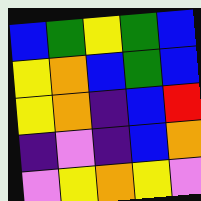[["blue", "green", "yellow", "green", "blue"], ["yellow", "orange", "blue", "green", "blue"], ["yellow", "orange", "indigo", "blue", "red"], ["indigo", "violet", "indigo", "blue", "orange"], ["violet", "yellow", "orange", "yellow", "violet"]]